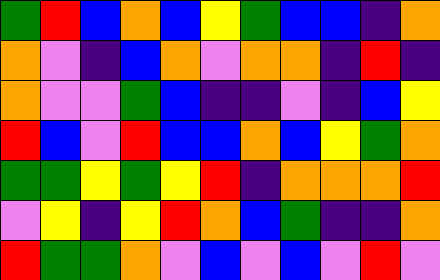[["green", "red", "blue", "orange", "blue", "yellow", "green", "blue", "blue", "indigo", "orange"], ["orange", "violet", "indigo", "blue", "orange", "violet", "orange", "orange", "indigo", "red", "indigo"], ["orange", "violet", "violet", "green", "blue", "indigo", "indigo", "violet", "indigo", "blue", "yellow"], ["red", "blue", "violet", "red", "blue", "blue", "orange", "blue", "yellow", "green", "orange"], ["green", "green", "yellow", "green", "yellow", "red", "indigo", "orange", "orange", "orange", "red"], ["violet", "yellow", "indigo", "yellow", "red", "orange", "blue", "green", "indigo", "indigo", "orange"], ["red", "green", "green", "orange", "violet", "blue", "violet", "blue", "violet", "red", "violet"]]